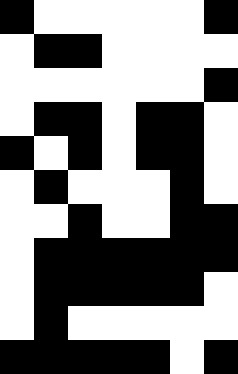[["black", "white", "white", "white", "white", "white", "black"], ["white", "black", "black", "white", "white", "white", "white"], ["white", "white", "white", "white", "white", "white", "black"], ["white", "black", "black", "white", "black", "black", "white"], ["black", "white", "black", "white", "black", "black", "white"], ["white", "black", "white", "white", "white", "black", "white"], ["white", "white", "black", "white", "white", "black", "black"], ["white", "black", "black", "black", "black", "black", "black"], ["white", "black", "black", "black", "black", "black", "white"], ["white", "black", "white", "white", "white", "white", "white"], ["black", "black", "black", "black", "black", "white", "black"]]